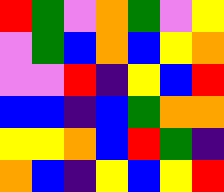[["red", "green", "violet", "orange", "green", "violet", "yellow"], ["violet", "green", "blue", "orange", "blue", "yellow", "orange"], ["violet", "violet", "red", "indigo", "yellow", "blue", "red"], ["blue", "blue", "indigo", "blue", "green", "orange", "orange"], ["yellow", "yellow", "orange", "blue", "red", "green", "indigo"], ["orange", "blue", "indigo", "yellow", "blue", "yellow", "red"]]